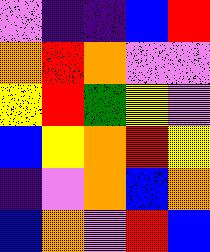[["violet", "indigo", "indigo", "blue", "red"], ["orange", "red", "orange", "violet", "violet"], ["yellow", "red", "green", "yellow", "violet"], ["blue", "yellow", "orange", "red", "yellow"], ["indigo", "violet", "orange", "blue", "orange"], ["blue", "orange", "violet", "red", "blue"]]